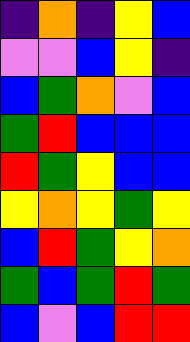[["indigo", "orange", "indigo", "yellow", "blue"], ["violet", "violet", "blue", "yellow", "indigo"], ["blue", "green", "orange", "violet", "blue"], ["green", "red", "blue", "blue", "blue"], ["red", "green", "yellow", "blue", "blue"], ["yellow", "orange", "yellow", "green", "yellow"], ["blue", "red", "green", "yellow", "orange"], ["green", "blue", "green", "red", "green"], ["blue", "violet", "blue", "red", "red"]]